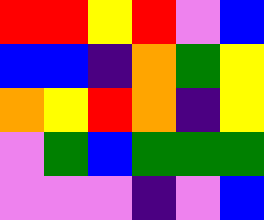[["red", "red", "yellow", "red", "violet", "blue"], ["blue", "blue", "indigo", "orange", "green", "yellow"], ["orange", "yellow", "red", "orange", "indigo", "yellow"], ["violet", "green", "blue", "green", "green", "green"], ["violet", "violet", "violet", "indigo", "violet", "blue"]]